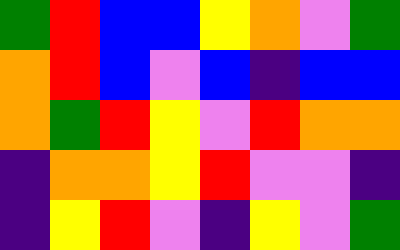[["green", "red", "blue", "blue", "yellow", "orange", "violet", "green"], ["orange", "red", "blue", "violet", "blue", "indigo", "blue", "blue"], ["orange", "green", "red", "yellow", "violet", "red", "orange", "orange"], ["indigo", "orange", "orange", "yellow", "red", "violet", "violet", "indigo"], ["indigo", "yellow", "red", "violet", "indigo", "yellow", "violet", "green"]]